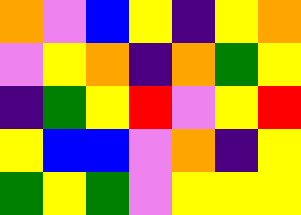[["orange", "violet", "blue", "yellow", "indigo", "yellow", "orange"], ["violet", "yellow", "orange", "indigo", "orange", "green", "yellow"], ["indigo", "green", "yellow", "red", "violet", "yellow", "red"], ["yellow", "blue", "blue", "violet", "orange", "indigo", "yellow"], ["green", "yellow", "green", "violet", "yellow", "yellow", "yellow"]]